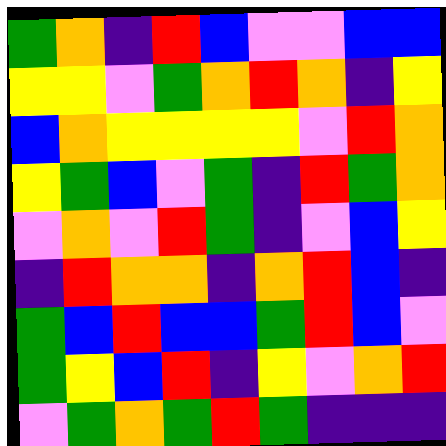[["green", "orange", "indigo", "red", "blue", "violet", "violet", "blue", "blue"], ["yellow", "yellow", "violet", "green", "orange", "red", "orange", "indigo", "yellow"], ["blue", "orange", "yellow", "yellow", "yellow", "yellow", "violet", "red", "orange"], ["yellow", "green", "blue", "violet", "green", "indigo", "red", "green", "orange"], ["violet", "orange", "violet", "red", "green", "indigo", "violet", "blue", "yellow"], ["indigo", "red", "orange", "orange", "indigo", "orange", "red", "blue", "indigo"], ["green", "blue", "red", "blue", "blue", "green", "red", "blue", "violet"], ["green", "yellow", "blue", "red", "indigo", "yellow", "violet", "orange", "red"], ["violet", "green", "orange", "green", "red", "green", "indigo", "indigo", "indigo"]]